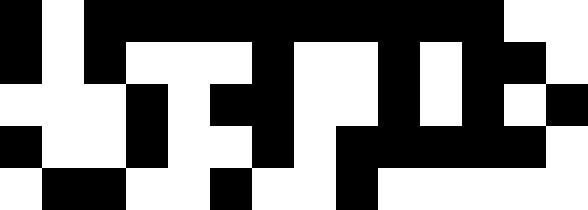[["black", "white", "black", "black", "black", "black", "black", "black", "black", "black", "black", "black", "white", "white"], ["black", "white", "black", "white", "white", "white", "black", "white", "white", "black", "white", "black", "black", "white"], ["white", "white", "white", "black", "white", "black", "black", "white", "white", "black", "white", "black", "white", "black"], ["black", "white", "white", "black", "white", "white", "black", "white", "black", "black", "black", "black", "black", "white"], ["white", "black", "black", "white", "white", "black", "white", "white", "black", "white", "white", "white", "white", "white"]]